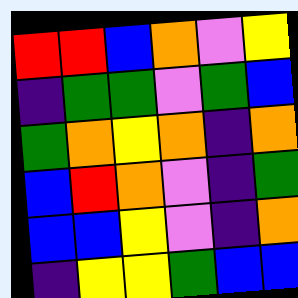[["red", "red", "blue", "orange", "violet", "yellow"], ["indigo", "green", "green", "violet", "green", "blue"], ["green", "orange", "yellow", "orange", "indigo", "orange"], ["blue", "red", "orange", "violet", "indigo", "green"], ["blue", "blue", "yellow", "violet", "indigo", "orange"], ["indigo", "yellow", "yellow", "green", "blue", "blue"]]